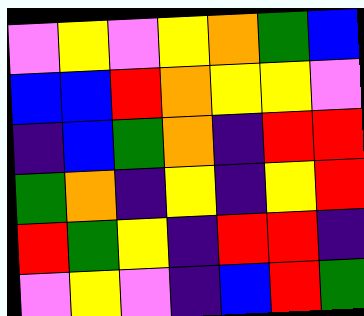[["violet", "yellow", "violet", "yellow", "orange", "green", "blue"], ["blue", "blue", "red", "orange", "yellow", "yellow", "violet"], ["indigo", "blue", "green", "orange", "indigo", "red", "red"], ["green", "orange", "indigo", "yellow", "indigo", "yellow", "red"], ["red", "green", "yellow", "indigo", "red", "red", "indigo"], ["violet", "yellow", "violet", "indigo", "blue", "red", "green"]]